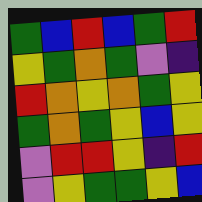[["green", "blue", "red", "blue", "green", "red"], ["yellow", "green", "orange", "green", "violet", "indigo"], ["red", "orange", "yellow", "orange", "green", "yellow"], ["green", "orange", "green", "yellow", "blue", "yellow"], ["violet", "red", "red", "yellow", "indigo", "red"], ["violet", "yellow", "green", "green", "yellow", "blue"]]